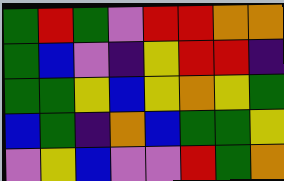[["green", "red", "green", "violet", "red", "red", "orange", "orange"], ["green", "blue", "violet", "indigo", "yellow", "red", "red", "indigo"], ["green", "green", "yellow", "blue", "yellow", "orange", "yellow", "green"], ["blue", "green", "indigo", "orange", "blue", "green", "green", "yellow"], ["violet", "yellow", "blue", "violet", "violet", "red", "green", "orange"]]